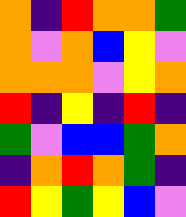[["orange", "indigo", "red", "orange", "orange", "green"], ["orange", "violet", "orange", "blue", "yellow", "violet"], ["orange", "orange", "orange", "violet", "yellow", "orange"], ["red", "indigo", "yellow", "indigo", "red", "indigo"], ["green", "violet", "blue", "blue", "green", "orange"], ["indigo", "orange", "red", "orange", "green", "indigo"], ["red", "yellow", "green", "yellow", "blue", "violet"]]